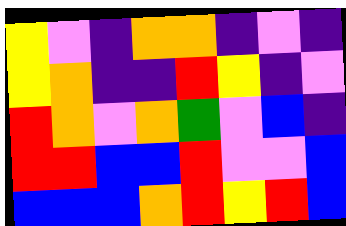[["yellow", "violet", "indigo", "orange", "orange", "indigo", "violet", "indigo"], ["yellow", "orange", "indigo", "indigo", "red", "yellow", "indigo", "violet"], ["red", "orange", "violet", "orange", "green", "violet", "blue", "indigo"], ["red", "red", "blue", "blue", "red", "violet", "violet", "blue"], ["blue", "blue", "blue", "orange", "red", "yellow", "red", "blue"]]